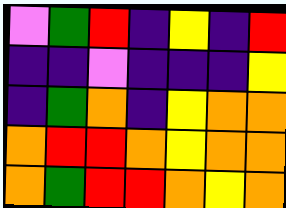[["violet", "green", "red", "indigo", "yellow", "indigo", "red"], ["indigo", "indigo", "violet", "indigo", "indigo", "indigo", "yellow"], ["indigo", "green", "orange", "indigo", "yellow", "orange", "orange"], ["orange", "red", "red", "orange", "yellow", "orange", "orange"], ["orange", "green", "red", "red", "orange", "yellow", "orange"]]